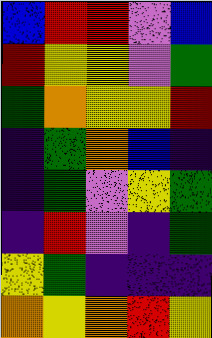[["blue", "red", "red", "violet", "blue"], ["red", "yellow", "yellow", "violet", "green"], ["green", "orange", "yellow", "yellow", "red"], ["indigo", "green", "orange", "blue", "indigo"], ["indigo", "green", "violet", "yellow", "green"], ["indigo", "red", "violet", "indigo", "green"], ["yellow", "green", "indigo", "indigo", "indigo"], ["orange", "yellow", "orange", "red", "yellow"]]